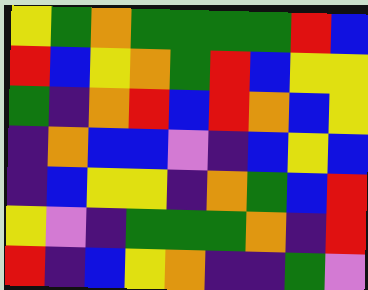[["yellow", "green", "orange", "green", "green", "green", "green", "red", "blue"], ["red", "blue", "yellow", "orange", "green", "red", "blue", "yellow", "yellow"], ["green", "indigo", "orange", "red", "blue", "red", "orange", "blue", "yellow"], ["indigo", "orange", "blue", "blue", "violet", "indigo", "blue", "yellow", "blue"], ["indigo", "blue", "yellow", "yellow", "indigo", "orange", "green", "blue", "red"], ["yellow", "violet", "indigo", "green", "green", "green", "orange", "indigo", "red"], ["red", "indigo", "blue", "yellow", "orange", "indigo", "indigo", "green", "violet"]]